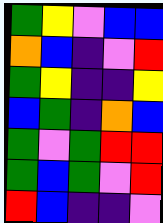[["green", "yellow", "violet", "blue", "blue"], ["orange", "blue", "indigo", "violet", "red"], ["green", "yellow", "indigo", "indigo", "yellow"], ["blue", "green", "indigo", "orange", "blue"], ["green", "violet", "green", "red", "red"], ["green", "blue", "green", "violet", "red"], ["red", "blue", "indigo", "indigo", "violet"]]